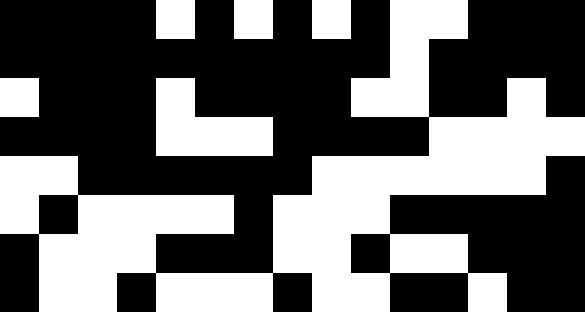[["black", "black", "black", "black", "white", "black", "white", "black", "white", "black", "white", "white", "black", "black", "black"], ["black", "black", "black", "black", "black", "black", "black", "black", "black", "black", "white", "black", "black", "black", "black"], ["white", "black", "black", "black", "white", "black", "black", "black", "black", "white", "white", "black", "black", "white", "black"], ["black", "black", "black", "black", "white", "white", "white", "black", "black", "black", "black", "white", "white", "white", "white"], ["white", "white", "black", "black", "black", "black", "black", "black", "white", "white", "white", "white", "white", "white", "black"], ["white", "black", "white", "white", "white", "white", "black", "white", "white", "white", "black", "black", "black", "black", "black"], ["black", "white", "white", "white", "black", "black", "black", "white", "white", "black", "white", "white", "black", "black", "black"], ["black", "white", "white", "black", "white", "white", "white", "black", "white", "white", "black", "black", "white", "black", "black"]]